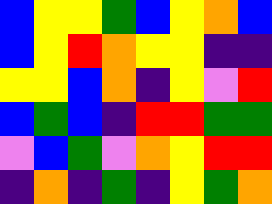[["blue", "yellow", "yellow", "green", "blue", "yellow", "orange", "blue"], ["blue", "yellow", "red", "orange", "yellow", "yellow", "indigo", "indigo"], ["yellow", "yellow", "blue", "orange", "indigo", "yellow", "violet", "red"], ["blue", "green", "blue", "indigo", "red", "red", "green", "green"], ["violet", "blue", "green", "violet", "orange", "yellow", "red", "red"], ["indigo", "orange", "indigo", "green", "indigo", "yellow", "green", "orange"]]